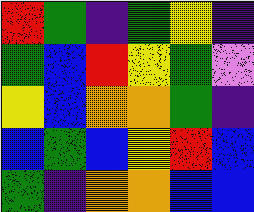[["red", "green", "indigo", "green", "yellow", "indigo"], ["green", "blue", "red", "yellow", "green", "violet"], ["yellow", "blue", "orange", "orange", "green", "indigo"], ["blue", "green", "blue", "yellow", "red", "blue"], ["green", "indigo", "orange", "orange", "blue", "blue"]]